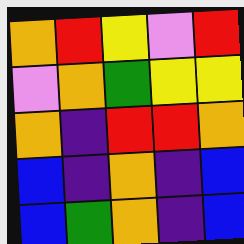[["orange", "red", "yellow", "violet", "red"], ["violet", "orange", "green", "yellow", "yellow"], ["orange", "indigo", "red", "red", "orange"], ["blue", "indigo", "orange", "indigo", "blue"], ["blue", "green", "orange", "indigo", "blue"]]